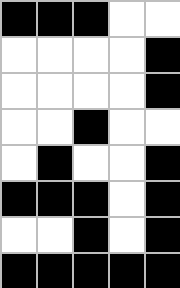[["black", "black", "black", "white", "white"], ["white", "white", "white", "white", "black"], ["white", "white", "white", "white", "black"], ["white", "white", "black", "white", "white"], ["white", "black", "white", "white", "black"], ["black", "black", "black", "white", "black"], ["white", "white", "black", "white", "black"], ["black", "black", "black", "black", "black"]]